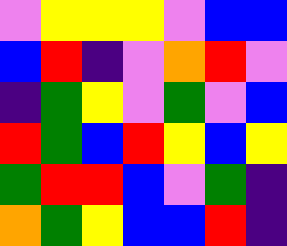[["violet", "yellow", "yellow", "yellow", "violet", "blue", "blue"], ["blue", "red", "indigo", "violet", "orange", "red", "violet"], ["indigo", "green", "yellow", "violet", "green", "violet", "blue"], ["red", "green", "blue", "red", "yellow", "blue", "yellow"], ["green", "red", "red", "blue", "violet", "green", "indigo"], ["orange", "green", "yellow", "blue", "blue", "red", "indigo"]]